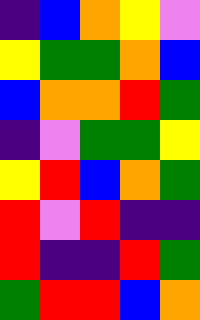[["indigo", "blue", "orange", "yellow", "violet"], ["yellow", "green", "green", "orange", "blue"], ["blue", "orange", "orange", "red", "green"], ["indigo", "violet", "green", "green", "yellow"], ["yellow", "red", "blue", "orange", "green"], ["red", "violet", "red", "indigo", "indigo"], ["red", "indigo", "indigo", "red", "green"], ["green", "red", "red", "blue", "orange"]]